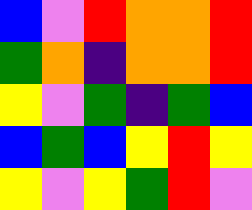[["blue", "violet", "red", "orange", "orange", "red"], ["green", "orange", "indigo", "orange", "orange", "red"], ["yellow", "violet", "green", "indigo", "green", "blue"], ["blue", "green", "blue", "yellow", "red", "yellow"], ["yellow", "violet", "yellow", "green", "red", "violet"]]